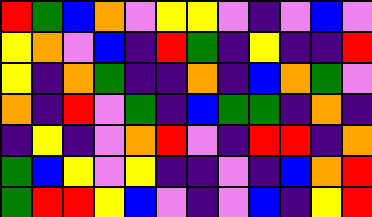[["red", "green", "blue", "orange", "violet", "yellow", "yellow", "violet", "indigo", "violet", "blue", "violet"], ["yellow", "orange", "violet", "blue", "indigo", "red", "green", "indigo", "yellow", "indigo", "indigo", "red"], ["yellow", "indigo", "orange", "green", "indigo", "indigo", "orange", "indigo", "blue", "orange", "green", "violet"], ["orange", "indigo", "red", "violet", "green", "indigo", "blue", "green", "green", "indigo", "orange", "indigo"], ["indigo", "yellow", "indigo", "violet", "orange", "red", "violet", "indigo", "red", "red", "indigo", "orange"], ["green", "blue", "yellow", "violet", "yellow", "indigo", "indigo", "violet", "indigo", "blue", "orange", "red"], ["green", "red", "red", "yellow", "blue", "violet", "indigo", "violet", "blue", "indigo", "yellow", "red"]]